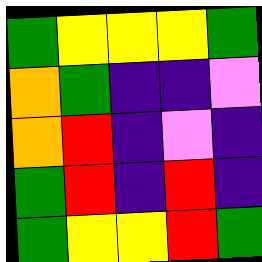[["green", "yellow", "yellow", "yellow", "green"], ["orange", "green", "indigo", "indigo", "violet"], ["orange", "red", "indigo", "violet", "indigo"], ["green", "red", "indigo", "red", "indigo"], ["green", "yellow", "yellow", "red", "green"]]